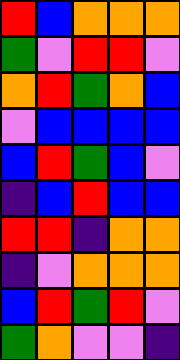[["red", "blue", "orange", "orange", "orange"], ["green", "violet", "red", "red", "violet"], ["orange", "red", "green", "orange", "blue"], ["violet", "blue", "blue", "blue", "blue"], ["blue", "red", "green", "blue", "violet"], ["indigo", "blue", "red", "blue", "blue"], ["red", "red", "indigo", "orange", "orange"], ["indigo", "violet", "orange", "orange", "orange"], ["blue", "red", "green", "red", "violet"], ["green", "orange", "violet", "violet", "indigo"]]